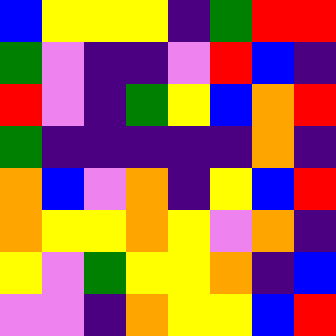[["blue", "yellow", "yellow", "yellow", "indigo", "green", "red", "red"], ["green", "violet", "indigo", "indigo", "violet", "red", "blue", "indigo"], ["red", "violet", "indigo", "green", "yellow", "blue", "orange", "red"], ["green", "indigo", "indigo", "indigo", "indigo", "indigo", "orange", "indigo"], ["orange", "blue", "violet", "orange", "indigo", "yellow", "blue", "red"], ["orange", "yellow", "yellow", "orange", "yellow", "violet", "orange", "indigo"], ["yellow", "violet", "green", "yellow", "yellow", "orange", "indigo", "blue"], ["violet", "violet", "indigo", "orange", "yellow", "yellow", "blue", "red"]]